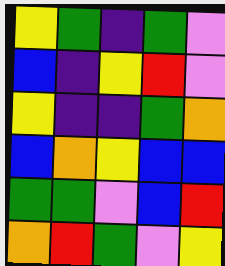[["yellow", "green", "indigo", "green", "violet"], ["blue", "indigo", "yellow", "red", "violet"], ["yellow", "indigo", "indigo", "green", "orange"], ["blue", "orange", "yellow", "blue", "blue"], ["green", "green", "violet", "blue", "red"], ["orange", "red", "green", "violet", "yellow"]]